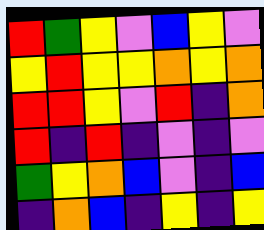[["red", "green", "yellow", "violet", "blue", "yellow", "violet"], ["yellow", "red", "yellow", "yellow", "orange", "yellow", "orange"], ["red", "red", "yellow", "violet", "red", "indigo", "orange"], ["red", "indigo", "red", "indigo", "violet", "indigo", "violet"], ["green", "yellow", "orange", "blue", "violet", "indigo", "blue"], ["indigo", "orange", "blue", "indigo", "yellow", "indigo", "yellow"]]